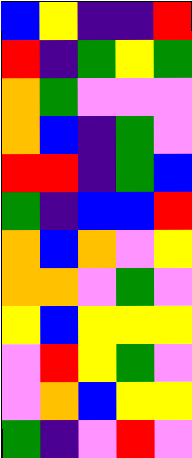[["blue", "yellow", "indigo", "indigo", "red"], ["red", "indigo", "green", "yellow", "green"], ["orange", "green", "violet", "violet", "violet"], ["orange", "blue", "indigo", "green", "violet"], ["red", "red", "indigo", "green", "blue"], ["green", "indigo", "blue", "blue", "red"], ["orange", "blue", "orange", "violet", "yellow"], ["orange", "orange", "violet", "green", "violet"], ["yellow", "blue", "yellow", "yellow", "yellow"], ["violet", "red", "yellow", "green", "violet"], ["violet", "orange", "blue", "yellow", "yellow"], ["green", "indigo", "violet", "red", "violet"]]